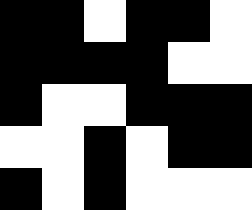[["black", "black", "white", "black", "black", "white"], ["black", "black", "black", "black", "white", "white"], ["black", "white", "white", "black", "black", "black"], ["white", "white", "black", "white", "black", "black"], ["black", "white", "black", "white", "white", "white"]]